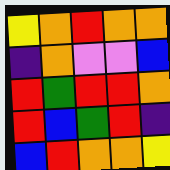[["yellow", "orange", "red", "orange", "orange"], ["indigo", "orange", "violet", "violet", "blue"], ["red", "green", "red", "red", "orange"], ["red", "blue", "green", "red", "indigo"], ["blue", "red", "orange", "orange", "yellow"]]